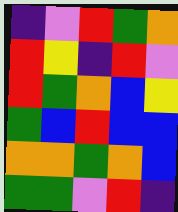[["indigo", "violet", "red", "green", "orange"], ["red", "yellow", "indigo", "red", "violet"], ["red", "green", "orange", "blue", "yellow"], ["green", "blue", "red", "blue", "blue"], ["orange", "orange", "green", "orange", "blue"], ["green", "green", "violet", "red", "indigo"]]